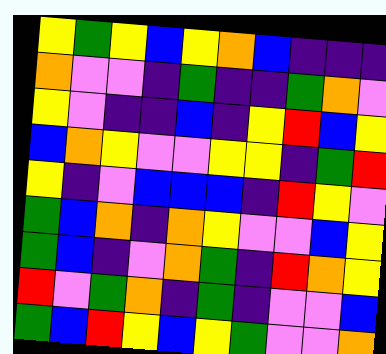[["yellow", "green", "yellow", "blue", "yellow", "orange", "blue", "indigo", "indigo", "indigo"], ["orange", "violet", "violet", "indigo", "green", "indigo", "indigo", "green", "orange", "violet"], ["yellow", "violet", "indigo", "indigo", "blue", "indigo", "yellow", "red", "blue", "yellow"], ["blue", "orange", "yellow", "violet", "violet", "yellow", "yellow", "indigo", "green", "red"], ["yellow", "indigo", "violet", "blue", "blue", "blue", "indigo", "red", "yellow", "violet"], ["green", "blue", "orange", "indigo", "orange", "yellow", "violet", "violet", "blue", "yellow"], ["green", "blue", "indigo", "violet", "orange", "green", "indigo", "red", "orange", "yellow"], ["red", "violet", "green", "orange", "indigo", "green", "indigo", "violet", "violet", "blue"], ["green", "blue", "red", "yellow", "blue", "yellow", "green", "violet", "violet", "orange"]]